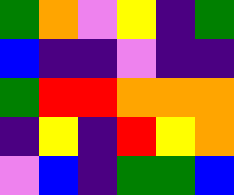[["green", "orange", "violet", "yellow", "indigo", "green"], ["blue", "indigo", "indigo", "violet", "indigo", "indigo"], ["green", "red", "red", "orange", "orange", "orange"], ["indigo", "yellow", "indigo", "red", "yellow", "orange"], ["violet", "blue", "indigo", "green", "green", "blue"]]